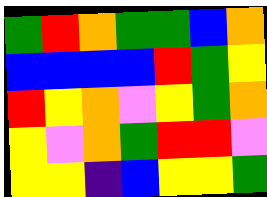[["green", "red", "orange", "green", "green", "blue", "orange"], ["blue", "blue", "blue", "blue", "red", "green", "yellow"], ["red", "yellow", "orange", "violet", "yellow", "green", "orange"], ["yellow", "violet", "orange", "green", "red", "red", "violet"], ["yellow", "yellow", "indigo", "blue", "yellow", "yellow", "green"]]